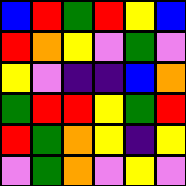[["blue", "red", "green", "red", "yellow", "blue"], ["red", "orange", "yellow", "violet", "green", "violet"], ["yellow", "violet", "indigo", "indigo", "blue", "orange"], ["green", "red", "red", "yellow", "green", "red"], ["red", "green", "orange", "yellow", "indigo", "yellow"], ["violet", "green", "orange", "violet", "yellow", "violet"]]